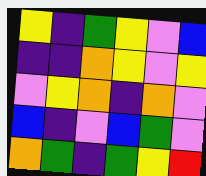[["yellow", "indigo", "green", "yellow", "violet", "blue"], ["indigo", "indigo", "orange", "yellow", "violet", "yellow"], ["violet", "yellow", "orange", "indigo", "orange", "violet"], ["blue", "indigo", "violet", "blue", "green", "violet"], ["orange", "green", "indigo", "green", "yellow", "red"]]